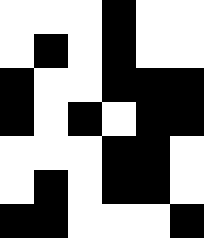[["white", "white", "white", "black", "white", "white"], ["white", "black", "white", "black", "white", "white"], ["black", "white", "white", "black", "black", "black"], ["black", "white", "black", "white", "black", "black"], ["white", "white", "white", "black", "black", "white"], ["white", "black", "white", "black", "black", "white"], ["black", "black", "white", "white", "white", "black"]]